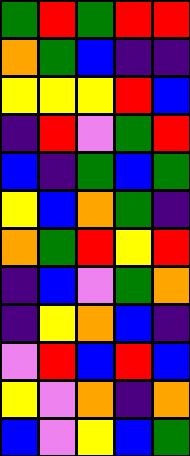[["green", "red", "green", "red", "red"], ["orange", "green", "blue", "indigo", "indigo"], ["yellow", "yellow", "yellow", "red", "blue"], ["indigo", "red", "violet", "green", "red"], ["blue", "indigo", "green", "blue", "green"], ["yellow", "blue", "orange", "green", "indigo"], ["orange", "green", "red", "yellow", "red"], ["indigo", "blue", "violet", "green", "orange"], ["indigo", "yellow", "orange", "blue", "indigo"], ["violet", "red", "blue", "red", "blue"], ["yellow", "violet", "orange", "indigo", "orange"], ["blue", "violet", "yellow", "blue", "green"]]